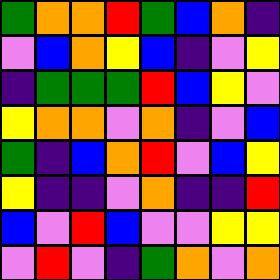[["green", "orange", "orange", "red", "green", "blue", "orange", "indigo"], ["violet", "blue", "orange", "yellow", "blue", "indigo", "violet", "yellow"], ["indigo", "green", "green", "green", "red", "blue", "yellow", "violet"], ["yellow", "orange", "orange", "violet", "orange", "indigo", "violet", "blue"], ["green", "indigo", "blue", "orange", "red", "violet", "blue", "yellow"], ["yellow", "indigo", "indigo", "violet", "orange", "indigo", "indigo", "red"], ["blue", "violet", "red", "blue", "violet", "violet", "yellow", "yellow"], ["violet", "red", "violet", "indigo", "green", "orange", "violet", "orange"]]